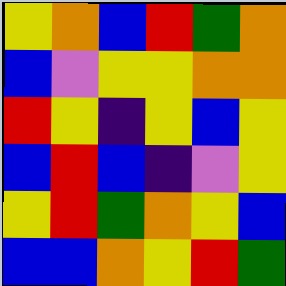[["yellow", "orange", "blue", "red", "green", "orange"], ["blue", "violet", "yellow", "yellow", "orange", "orange"], ["red", "yellow", "indigo", "yellow", "blue", "yellow"], ["blue", "red", "blue", "indigo", "violet", "yellow"], ["yellow", "red", "green", "orange", "yellow", "blue"], ["blue", "blue", "orange", "yellow", "red", "green"]]